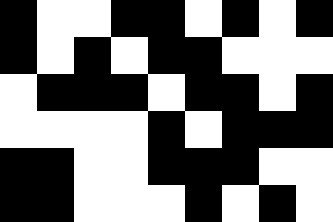[["black", "white", "white", "black", "black", "white", "black", "white", "black"], ["black", "white", "black", "white", "black", "black", "white", "white", "white"], ["white", "black", "black", "black", "white", "black", "black", "white", "black"], ["white", "white", "white", "white", "black", "white", "black", "black", "black"], ["black", "black", "white", "white", "black", "black", "black", "white", "white"], ["black", "black", "white", "white", "white", "black", "white", "black", "white"]]